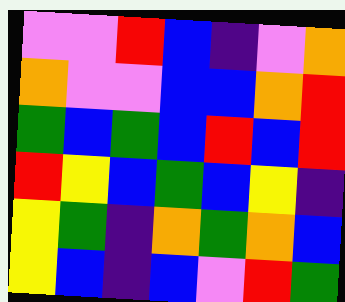[["violet", "violet", "red", "blue", "indigo", "violet", "orange"], ["orange", "violet", "violet", "blue", "blue", "orange", "red"], ["green", "blue", "green", "blue", "red", "blue", "red"], ["red", "yellow", "blue", "green", "blue", "yellow", "indigo"], ["yellow", "green", "indigo", "orange", "green", "orange", "blue"], ["yellow", "blue", "indigo", "blue", "violet", "red", "green"]]